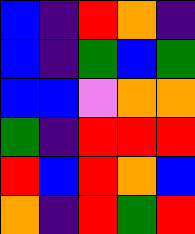[["blue", "indigo", "red", "orange", "indigo"], ["blue", "indigo", "green", "blue", "green"], ["blue", "blue", "violet", "orange", "orange"], ["green", "indigo", "red", "red", "red"], ["red", "blue", "red", "orange", "blue"], ["orange", "indigo", "red", "green", "red"]]